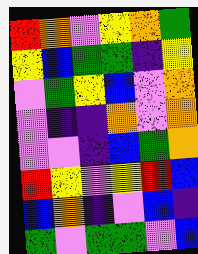[["red", "orange", "violet", "yellow", "orange", "green"], ["yellow", "blue", "green", "green", "indigo", "yellow"], ["violet", "green", "yellow", "blue", "violet", "orange"], ["violet", "indigo", "indigo", "orange", "violet", "orange"], ["violet", "violet", "indigo", "blue", "green", "orange"], ["red", "yellow", "violet", "yellow", "red", "blue"], ["blue", "orange", "indigo", "violet", "blue", "indigo"], ["green", "violet", "green", "green", "violet", "blue"]]